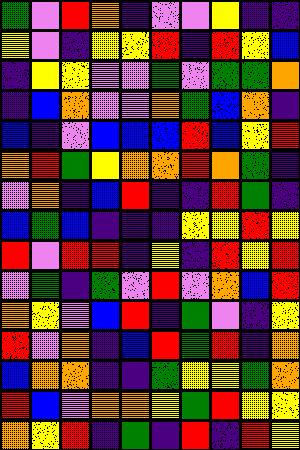[["green", "violet", "red", "orange", "indigo", "violet", "violet", "yellow", "indigo", "indigo"], ["yellow", "violet", "indigo", "yellow", "yellow", "red", "indigo", "red", "yellow", "blue"], ["indigo", "yellow", "yellow", "violet", "violet", "green", "violet", "green", "green", "orange"], ["indigo", "blue", "orange", "violet", "violet", "orange", "green", "blue", "orange", "indigo"], ["blue", "indigo", "violet", "blue", "blue", "blue", "red", "blue", "yellow", "red"], ["orange", "red", "green", "yellow", "orange", "orange", "red", "orange", "green", "indigo"], ["violet", "orange", "indigo", "blue", "red", "indigo", "indigo", "red", "green", "indigo"], ["blue", "green", "blue", "indigo", "indigo", "indigo", "yellow", "yellow", "red", "yellow"], ["red", "violet", "red", "red", "indigo", "yellow", "indigo", "red", "yellow", "red"], ["violet", "green", "indigo", "green", "violet", "red", "violet", "orange", "blue", "red"], ["orange", "yellow", "violet", "blue", "red", "indigo", "green", "violet", "indigo", "yellow"], ["red", "violet", "orange", "indigo", "blue", "red", "green", "red", "indigo", "orange"], ["blue", "orange", "orange", "indigo", "indigo", "green", "yellow", "yellow", "green", "orange"], ["red", "blue", "violet", "orange", "orange", "yellow", "green", "red", "yellow", "yellow"], ["orange", "yellow", "red", "indigo", "green", "indigo", "red", "indigo", "red", "yellow"]]